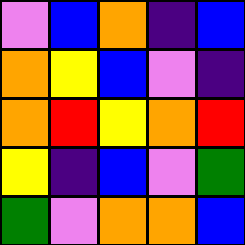[["violet", "blue", "orange", "indigo", "blue"], ["orange", "yellow", "blue", "violet", "indigo"], ["orange", "red", "yellow", "orange", "red"], ["yellow", "indigo", "blue", "violet", "green"], ["green", "violet", "orange", "orange", "blue"]]